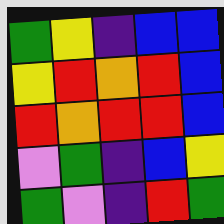[["green", "yellow", "indigo", "blue", "blue"], ["yellow", "red", "orange", "red", "blue"], ["red", "orange", "red", "red", "blue"], ["violet", "green", "indigo", "blue", "yellow"], ["green", "violet", "indigo", "red", "green"]]